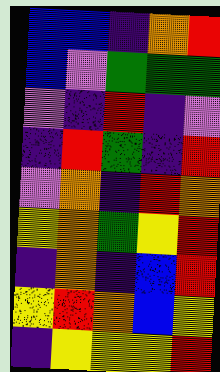[["blue", "blue", "indigo", "orange", "red"], ["blue", "violet", "green", "green", "green"], ["violet", "indigo", "red", "indigo", "violet"], ["indigo", "red", "green", "indigo", "red"], ["violet", "orange", "indigo", "red", "orange"], ["yellow", "orange", "green", "yellow", "red"], ["indigo", "orange", "indigo", "blue", "red"], ["yellow", "red", "orange", "blue", "yellow"], ["indigo", "yellow", "yellow", "yellow", "red"]]